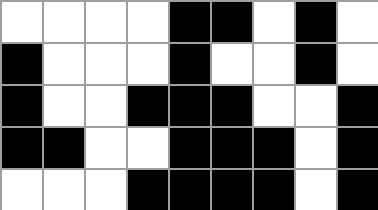[["white", "white", "white", "white", "black", "black", "white", "black", "white"], ["black", "white", "white", "white", "black", "white", "white", "black", "white"], ["black", "white", "white", "black", "black", "black", "white", "white", "black"], ["black", "black", "white", "white", "black", "black", "black", "white", "black"], ["white", "white", "white", "black", "black", "black", "black", "white", "black"]]